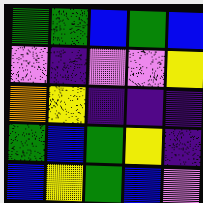[["green", "green", "blue", "green", "blue"], ["violet", "indigo", "violet", "violet", "yellow"], ["orange", "yellow", "indigo", "indigo", "indigo"], ["green", "blue", "green", "yellow", "indigo"], ["blue", "yellow", "green", "blue", "violet"]]